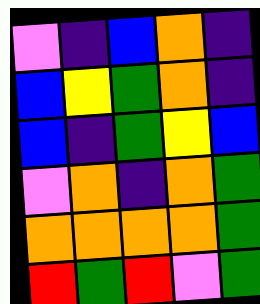[["violet", "indigo", "blue", "orange", "indigo"], ["blue", "yellow", "green", "orange", "indigo"], ["blue", "indigo", "green", "yellow", "blue"], ["violet", "orange", "indigo", "orange", "green"], ["orange", "orange", "orange", "orange", "green"], ["red", "green", "red", "violet", "green"]]